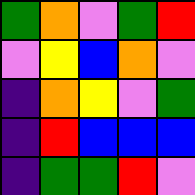[["green", "orange", "violet", "green", "red"], ["violet", "yellow", "blue", "orange", "violet"], ["indigo", "orange", "yellow", "violet", "green"], ["indigo", "red", "blue", "blue", "blue"], ["indigo", "green", "green", "red", "violet"]]